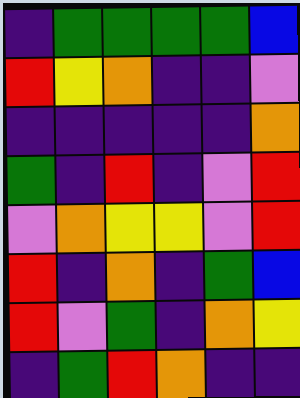[["indigo", "green", "green", "green", "green", "blue"], ["red", "yellow", "orange", "indigo", "indigo", "violet"], ["indigo", "indigo", "indigo", "indigo", "indigo", "orange"], ["green", "indigo", "red", "indigo", "violet", "red"], ["violet", "orange", "yellow", "yellow", "violet", "red"], ["red", "indigo", "orange", "indigo", "green", "blue"], ["red", "violet", "green", "indigo", "orange", "yellow"], ["indigo", "green", "red", "orange", "indigo", "indigo"]]